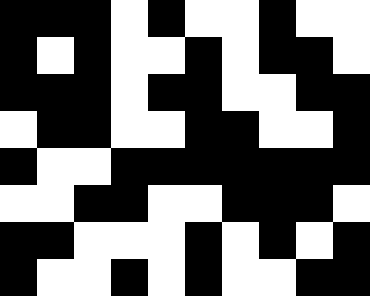[["black", "black", "black", "white", "black", "white", "white", "black", "white", "white"], ["black", "white", "black", "white", "white", "black", "white", "black", "black", "white"], ["black", "black", "black", "white", "black", "black", "white", "white", "black", "black"], ["white", "black", "black", "white", "white", "black", "black", "white", "white", "black"], ["black", "white", "white", "black", "black", "black", "black", "black", "black", "black"], ["white", "white", "black", "black", "white", "white", "black", "black", "black", "white"], ["black", "black", "white", "white", "white", "black", "white", "black", "white", "black"], ["black", "white", "white", "black", "white", "black", "white", "white", "black", "black"]]